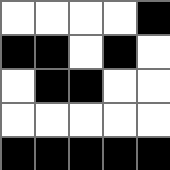[["white", "white", "white", "white", "black"], ["black", "black", "white", "black", "white"], ["white", "black", "black", "white", "white"], ["white", "white", "white", "white", "white"], ["black", "black", "black", "black", "black"]]